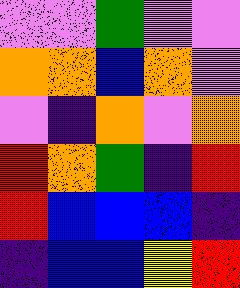[["violet", "violet", "green", "violet", "violet"], ["orange", "orange", "blue", "orange", "violet"], ["violet", "indigo", "orange", "violet", "orange"], ["red", "orange", "green", "indigo", "red"], ["red", "blue", "blue", "blue", "indigo"], ["indigo", "blue", "blue", "yellow", "red"]]